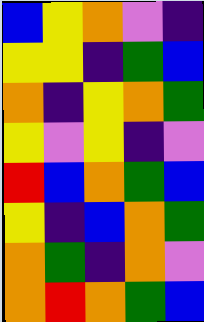[["blue", "yellow", "orange", "violet", "indigo"], ["yellow", "yellow", "indigo", "green", "blue"], ["orange", "indigo", "yellow", "orange", "green"], ["yellow", "violet", "yellow", "indigo", "violet"], ["red", "blue", "orange", "green", "blue"], ["yellow", "indigo", "blue", "orange", "green"], ["orange", "green", "indigo", "orange", "violet"], ["orange", "red", "orange", "green", "blue"]]